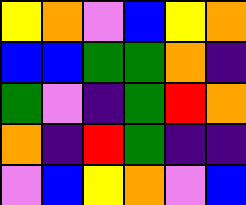[["yellow", "orange", "violet", "blue", "yellow", "orange"], ["blue", "blue", "green", "green", "orange", "indigo"], ["green", "violet", "indigo", "green", "red", "orange"], ["orange", "indigo", "red", "green", "indigo", "indigo"], ["violet", "blue", "yellow", "orange", "violet", "blue"]]